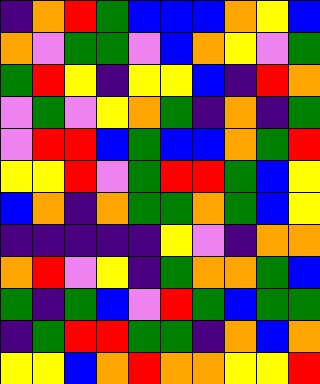[["indigo", "orange", "red", "green", "blue", "blue", "blue", "orange", "yellow", "blue"], ["orange", "violet", "green", "green", "violet", "blue", "orange", "yellow", "violet", "green"], ["green", "red", "yellow", "indigo", "yellow", "yellow", "blue", "indigo", "red", "orange"], ["violet", "green", "violet", "yellow", "orange", "green", "indigo", "orange", "indigo", "green"], ["violet", "red", "red", "blue", "green", "blue", "blue", "orange", "green", "red"], ["yellow", "yellow", "red", "violet", "green", "red", "red", "green", "blue", "yellow"], ["blue", "orange", "indigo", "orange", "green", "green", "orange", "green", "blue", "yellow"], ["indigo", "indigo", "indigo", "indigo", "indigo", "yellow", "violet", "indigo", "orange", "orange"], ["orange", "red", "violet", "yellow", "indigo", "green", "orange", "orange", "green", "blue"], ["green", "indigo", "green", "blue", "violet", "red", "green", "blue", "green", "green"], ["indigo", "green", "red", "red", "green", "green", "indigo", "orange", "blue", "orange"], ["yellow", "yellow", "blue", "orange", "red", "orange", "orange", "yellow", "yellow", "red"]]